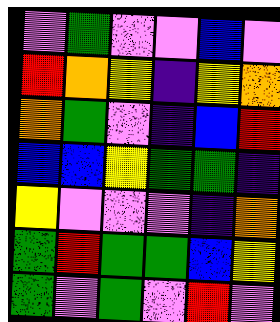[["violet", "green", "violet", "violet", "blue", "violet"], ["red", "orange", "yellow", "indigo", "yellow", "orange"], ["orange", "green", "violet", "indigo", "blue", "red"], ["blue", "blue", "yellow", "green", "green", "indigo"], ["yellow", "violet", "violet", "violet", "indigo", "orange"], ["green", "red", "green", "green", "blue", "yellow"], ["green", "violet", "green", "violet", "red", "violet"]]